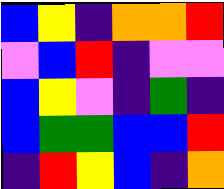[["blue", "yellow", "indigo", "orange", "orange", "red"], ["violet", "blue", "red", "indigo", "violet", "violet"], ["blue", "yellow", "violet", "indigo", "green", "indigo"], ["blue", "green", "green", "blue", "blue", "red"], ["indigo", "red", "yellow", "blue", "indigo", "orange"]]